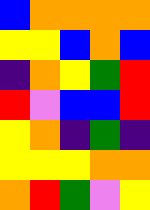[["blue", "orange", "orange", "orange", "orange"], ["yellow", "yellow", "blue", "orange", "blue"], ["indigo", "orange", "yellow", "green", "red"], ["red", "violet", "blue", "blue", "red"], ["yellow", "orange", "indigo", "green", "indigo"], ["yellow", "yellow", "yellow", "orange", "orange"], ["orange", "red", "green", "violet", "yellow"]]